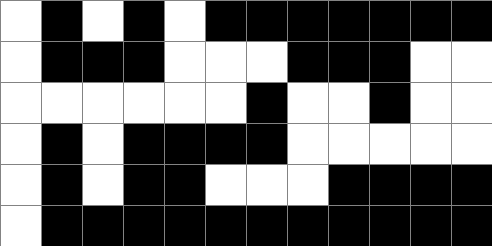[["white", "black", "white", "black", "white", "black", "black", "black", "black", "black", "black", "black"], ["white", "black", "black", "black", "white", "white", "white", "black", "black", "black", "white", "white"], ["white", "white", "white", "white", "white", "white", "black", "white", "white", "black", "white", "white"], ["white", "black", "white", "black", "black", "black", "black", "white", "white", "white", "white", "white"], ["white", "black", "white", "black", "black", "white", "white", "white", "black", "black", "black", "black"], ["white", "black", "black", "black", "black", "black", "black", "black", "black", "black", "black", "black"]]